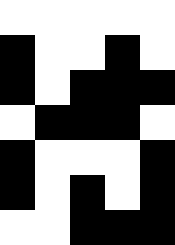[["white", "white", "white", "white", "white"], ["black", "white", "white", "black", "white"], ["black", "white", "black", "black", "black"], ["white", "black", "black", "black", "white"], ["black", "white", "white", "white", "black"], ["black", "white", "black", "white", "black"], ["white", "white", "black", "black", "black"]]